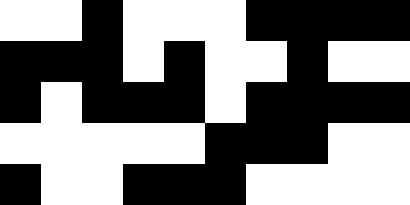[["white", "white", "black", "white", "white", "white", "black", "black", "black", "black"], ["black", "black", "black", "white", "black", "white", "white", "black", "white", "white"], ["black", "white", "black", "black", "black", "white", "black", "black", "black", "black"], ["white", "white", "white", "white", "white", "black", "black", "black", "white", "white"], ["black", "white", "white", "black", "black", "black", "white", "white", "white", "white"]]